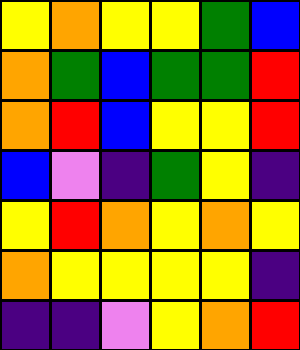[["yellow", "orange", "yellow", "yellow", "green", "blue"], ["orange", "green", "blue", "green", "green", "red"], ["orange", "red", "blue", "yellow", "yellow", "red"], ["blue", "violet", "indigo", "green", "yellow", "indigo"], ["yellow", "red", "orange", "yellow", "orange", "yellow"], ["orange", "yellow", "yellow", "yellow", "yellow", "indigo"], ["indigo", "indigo", "violet", "yellow", "orange", "red"]]